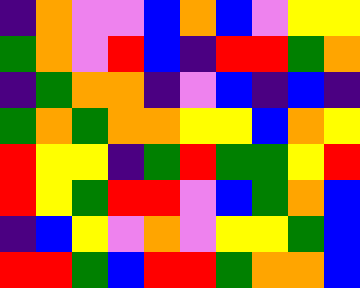[["indigo", "orange", "violet", "violet", "blue", "orange", "blue", "violet", "yellow", "yellow"], ["green", "orange", "violet", "red", "blue", "indigo", "red", "red", "green", "orange"], ["indigo", "green", "orange", "orange", "indigo", "violet", "blue", "indigo", "blue", "indigo"], ["green", "orange", "green", "orange", "orange", "yellow", "yellow", "blue", "orange", "yellow"], ["red", "yellow", "yellow", "indigo", "green", "red", "green", "green", "yellow", "red"], ["red", "yellow", "green", "red", "red", "violet", "blue", "green", "orange", "blue"], ["indigo", "blue", "yellow", "violet", "orange", "violet", "yellow", "yellow", "green", "blue"], ["red", "red", "green", "blue", "red", "red", "green", "orange", "orange", "blue"]]